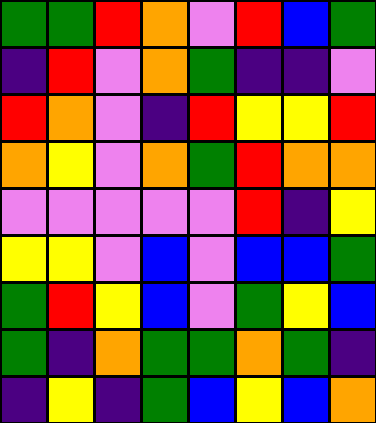[["green", "green", "red", "orange", "violet", "red", "blue", "green"], ["indigo", "red", "violet", "orange", "green", "indigo", "indigo", "violet"], ["red", "orange", "violet", "indigo", "red", "yellow", "yellow", "red"], ["orange", "yellow", "violet", "orange", "green", "red", "orange", "orange"], ["violet", "violet", "violet", "violet", "violet", "red", "indigo", "yellow"], ["yellow", "yellow", "violet", "blue", "violet", "blue", "blue", "green"], ["green", "red", "yellow", "blue", "violet", "green", "yellow", "blue"], ["green", "indigo", "orange", "green", "green", "orange", "green", "indigo"], ["indigo", "yellow", "indigo", "green", "blue", "yellow", "blue", "orange"]]